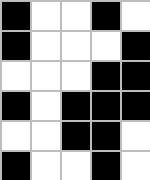[["black", "white", "white", "black", "white"], ["black", "white", "white", "white", "black"], ["white", "white", "white", "black", "black"], ["black", "white", "black", "black", "black"], ["white", "white", "black", "black", "white"], ["black", "white", "white", "black", "white"]]